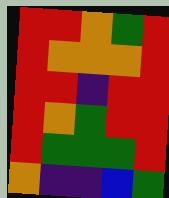[["red", "red", "orange", "green", "red"], ["red", "orange", "orange", "orange", "red"], ["red", "red", "indigo", "red", "red"], ["red", "orange", "green", "red", "red"], ["red", "green", "green", "green", "red"], ["orange", "indigo", "indigo", "blue", "green"]]